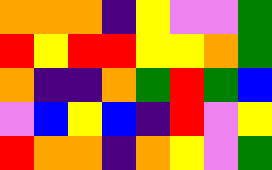[["orange", "orange", "orange", "indigo", "yellow", "violet", "violet", "green"], ["red", "yellow", "red", "red", "yellow", "yellow", "orange", "green"], ["orange", "indigo", "indigo", "orange", "green", "red", "green", "blue"], ["violet", "blue", "yellow", "blue", "indigo", "red", "violet", "yellow"], ["red", "orange", "orange", "indigo", "orange", "yellow", "violet", "green"]]